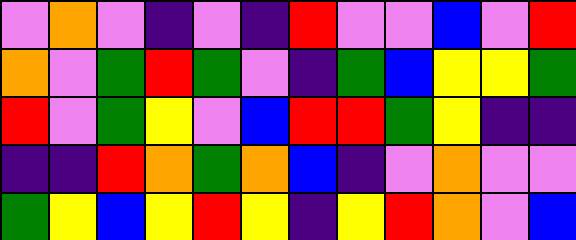[["violet", "orange", "violet", "indigo", "violet", "indigo", "red", "violet", "violet", "blue", "violet", "red"], ["orange", "violet", "green", "red", "green", "violet", "indigo", "green", "blue", "yellow", "yellow", "green"], ["red", "violet", "green", "yellow", "violet", "blue", "red", "red", "green", "yellow", "indigo", "indigo"], ["indigo", "indigo", "red", "orange", "green", "orange", "blue", "indigo", "violet", "orange", "violet", "violet"], ["green", "yellow", "blue", "yellow", "red", "yellow", "indigo", "yellow", "red", "orange", "violet", "blue"]]